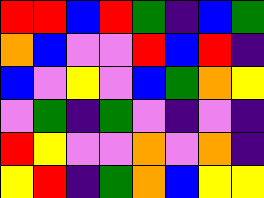[["red", "red", "blue", "red", "green", "indigo", "blue", "green"], ["orange", "blue", "violet", "violet", "red", "blue", "red", "indigo"], ["blue", "violet", "yellow", "violet", "blue", "green", "orange", "yellow"], ["violet", "green", "indigo", "green", "violet", "indigo", "violet", "indigo"], ["red", "yellow", "violet", "violet", "orange", "violet", "orange", "indigo"], ["yellow", "red", "indigo", "green", "orange", "blue", "yellow", "yellow"]]